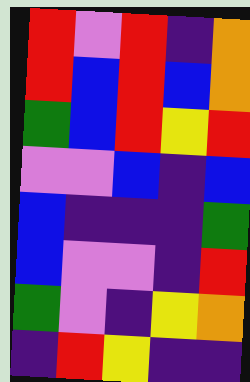[["red", "violet", "red", "indigo", "orange"], ["red", "blue", "red", "blue", "orange"], ["green", "blue", "red", "yellow", "red"], ["violet", "violet", "blue", "indigo", "blue"], ["blue", "indigo", "indigo", "indigo", "green"], ["blue", "violet", "violet", "indigo", "red"], ["green", "violet", "indigo", "yellow", "orange"], ["indigo", "red", "yellow", "indigo", "indigo"]]